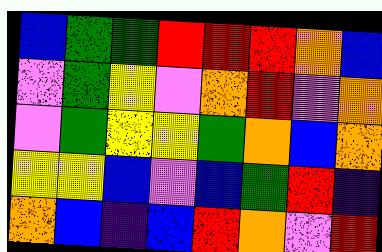[["blue", "green", "green", "red", "red", "red", "orange", "blue"], ["violet", "green", "yellow", "violet", "orange", "red", "violet", "orange"], ["violet", "green", "yellow", "yellow", "green", "orange", "blue", "orange"], ["yellow", "yellow", "blue", "violet", "blue", "green", "red", "indigo"], ["orange", "blue", "indigo", "blue", "red", "orange", "violet", "red"]]